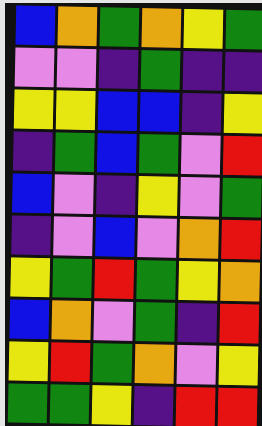[["blue", "orange", "green", "orange", "yellow", "green"], ["violet", "violet", "indigo", "green", "indigo", "indigo"], ["yellow", "yellow", "blue", "blue", "indigo", "yellow"], ["indigo", "green", "blue", "green", "violet", "red"], ["blue", "violet", "indigo", "yellow", "violet", "green"], ["indigo", "violet", "blue", "violet", "orange", "red"], ["yellow", "green", "red", "green", "yellow", "orange"], ["blue", "orange", "violet", "green", "indigo", "red"], ["yellow", "red", "green", "orange", "violet", "yellow"], ["green", "green", "yellow", "indigo", "red", "red"]]